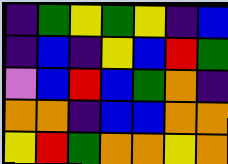[["indigo", "green", "yellow", "green", "yellow", "indigo", "blue"], ["indigo", "blue", "indigo", "yellow", "blue", "red", "green"], ["violet", "blue", "red", "blue", "green", "orange", "indigo"], ["orange", "orange", "indigo", "blue", "blue", "orange", "orange"], ["yellow", "red", "green", "orange", "orange", "yellow", "orange"]]